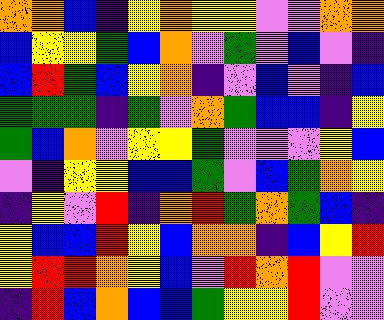[["orange", "orange", "blue", "indigo", "yellow", "orange", "yellow", "yellow", "violet", "violet", "orange", "orange"], ["blue", "yellow", "yellow", "green", "blue", "orange", "violet", "green", "violet", "blue", "violet", "indigo"], ["blue", "red", "green", "blue", "yellow", "orange", "indigo", "violet", "blue", "violet", "indigo", "blue"], ["green", "green", "green", "indigo", "green", "violet", "orange", "green", "blue", "blue", "indigo", "yellow"], ["green", "blue", "orange", "violet", "yellow", "yellow", "green", "violet", "violet", "violet", "yellow", "blue"], ["violet", "indigo", "yellow", "yellow", "blue", "blue", "green", "violet", "blue", "green", "orange", "yellow"], ["indigo", "yellow", "violet", "red", "indigo", "orange", "red", "green", "orange", "green", "blue", "indigo"], ["yellow", "blue", "blue", "red", "yellow", "blue", "orange", "orange", "indigo", "blue", "yellow", "red"], ["yellow", "red", "red", "orange", "yellow", "blue", "violet", "red", "orange", "red", "violet", "violet"], ["indigo", "red", "blue", "orange", "blue", "blue", "green", "yellow", "yellow", "red", "violet", "violet"]]